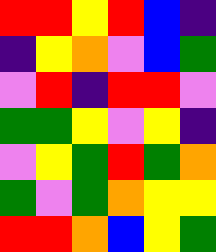[["red", "red", "yellow", "red", "blue", "indigo"], ["indigo", "yellow", "orange", "violet", "blue", "green"], ["violet", "red", "indigo", "red", "red", "violet"], ["green", "green", "yellow", "violet", "yellow", "indigo"], ["violet", "yellow", "green", "red", "green", "orange"], ["green", "violet", "green", "orange", "yellow", "yellow"], ["red", "red", "orange", "blue", "yellow", "green"]]